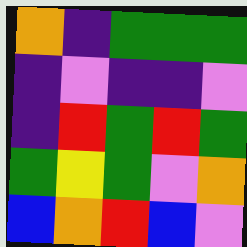[["orange", "indigo", "green", "green", "green"], ["indigo", "violet", "indigo", "indigo", "violet"], ["indigo", "red", "green", "red", "green"], ["green", "yellow", "green", "violet", "orange"], ["blue", "orange", "red", "blue", "violet"]]